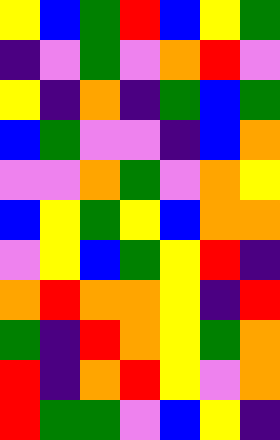[["yellow", "blue", "green", "red", "blue", "yellow", "green"], ["indigo", "violet", "green", "violet", "orange", "red", "violet"], ["yellow", "indigo", "orange", "indigo", "green", "blue", "green"], ["blue", "green", "violet", "violet", "indigo", "blue", "orange"], ["violet", "violet", "orange", "green", "violet", "orange", "yellow"], ["blue", "yellow", "green", "yellow", "blue", "orange", "orange"], ["violet", "yellow", "blue", "green", "yellow", "red", "indigo"], ["orange", "red", "orange", "orange", "yellow", "indigo", "red"], ["green", "indigo", "red", "orange", "yellow", "green", "orange"], ["red", "indigo", "orange", "red", "yellow", "violet", "orange"], ["red", "green", "green", "violet", "blue", "yellow", "indigo"]]